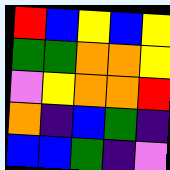[["red", "blue", "yellow", "blue", "yellow"], ["green", "green", "orange", "orange", "yellow"], ["violet", "yellow", "orange", "orange", "red"], ["orange", "indigo", "blue", "green", "indigo"], ["blue", "blue", "green", "indigo", "violet"]]